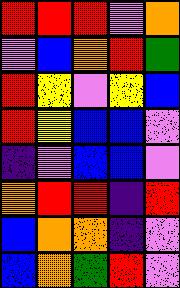[["red", "red", "red", "violet", "orange"], ["violet", "blue", "orange", "red", "green"], ["red", "yellow", "violet", "yellow", "blue"], ["red", "yellow", "blue", "blue", "violet"], ["indigo", "violet", "blue", "blue", "violet"], ["orange", "red", "red", "indigo", "red"], ["blue", "orange", "orange", "indigo", "violet"], ["blue", "orange", "green", "red", "violet"]]